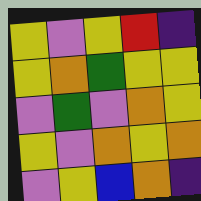[["yellow", "violet", "yellow", "red", "indigo"], ["yellow", "orange", "green", "yellow", "yellow"], ["violet", "green", "violet", "orange", "yellow"], ["yellow", "violet", "orange", "yellow", "orange"], ["violet", "yellow", "blue", "orange", "indigo"]]